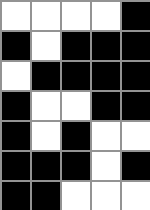[["white", "white", "white", "white", "black"], ["black", "white", "black", "black", "black"], ["white", "black", "black", "black", "black"], ["black", "white", "white", "black", "black"], ["black", "white", "black", "white", "white"], ["black", "black", "black", "white", "black"], ["black", "black", "white", "white", "white"]]